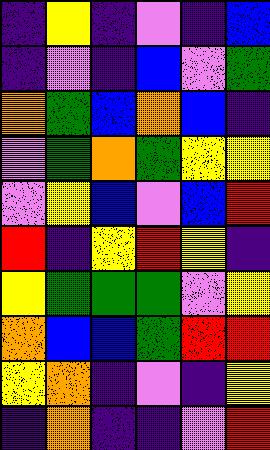[["indigo", "yellow", "indigo", "violet", "indigo", "blue"], ["indigo", "violet", "indigo", "blue", "violet", "green"], ["orange", "green", "blue", "orange", "blue", "indigo"], ["violet", "green", "orange", "green", "yellow", "yellow"], ["violet", "yellow", "blue", "violet", "blue", "red"], ["red", "indigo", "yellow", "red", "yellow", "indigo"], ["yellow", "green", "green", "green", "violet", "yellow"], ["orange", "blue", "blue", "green", "red", "red"], ["yellow", "orange", "indigo", "violet", "indigo", "yellow"], ["indigo", "orange", "indigo", "indigo", "violet", "red"]]